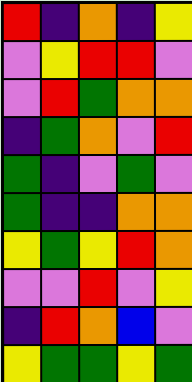[["red", "indigo", "orange", "indigo", "yellow"], ["violet", "yellow", "red", "red", "violet"], ["violet", "red", "green", "orange", "orange"], ["indigo", "green", "orange", "violet", "red"], ["green", "indigo", "violet", "green", "violet"], ["green", "indigo", "indigo", "orange", "orange"], ["yellow", "green", "yellow", "red", "orange"], ["violet", "violet", "red", "violet", "yellow"], ["indigo", "red", "orange", "blue", "violet"], ["yellow", "green", "green", "yellow", "green"]]